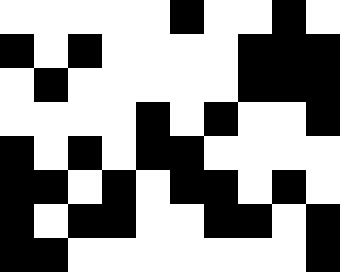[["white", "white", "white", "white", "white", "black", "white", "white", "black", "white"], ["black", "white", "black", "white", "white", "white", "white", "black", "black", "black"], ["white", "black", "white", "white", "white", "white", "white", "black", "black", "black"], ["white", "white", "white", "white", "black", "white", "black", "white", "white", "black"], ["black", "white", "black", "white", "black", "black", "white", "white", "white", "white"], ["black", "black", "white", "black", "white", "black", "black", "white", "black", "white"], ["black", "white", "black", "black", "white", "white", "black", "black", "white", "black"], ["black", "black", "white", "white", "white", "white", "white", "white", "white", "black"]]